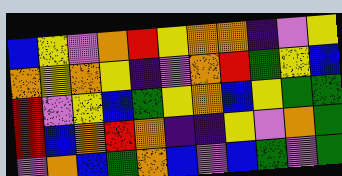[["blue", "yellow", "violet", "orange", "red", "yellow", "orange", "orange", "indigo", "violet", "yellow"], ["orange", "yellow", "orange", "yellow", "indigo", "violet", "orange", "red", "green", "yellow", "blue"], ["red", "violet", "yellow", "blue", "green", "yellow", "orange", "blue", "yellow", "green", "green"], ["red", "blue", "orange", "red", "orange", "indigo", "indigo", "yellow", "violet", "orange", "green"], ["violet", "orange", "blue", "green", "orange", "blue", "violet", "blue", "green", "violet", "green"]]